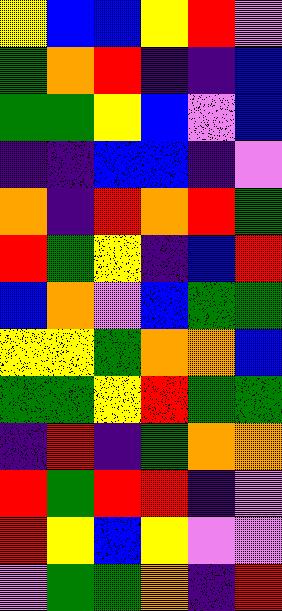[["yellow", "blue", "blue", "yellow", "red", "violet"], ["green", "orange", "red", "indigo", "indigo", "blue"], ["green", "green", "yellow", "blue", "violet", "blue"], ["indigo", "indigo", "blue", "blue", "indigo", "violet"], ["orange", "indigo", "red", "orange", "red", "green"], ["red", "green", "yellow", "indigo", "blue", "red"], ["blue", "orange", "violet", "blue", "green", "green"], ["yellow", "yellow", "green", "orange", "orange", "blue"], ["green", "green", "yellow", "red", "green", "green"], ["indigo", "red", "indigo", "green", "orange", "orange"], ["red", "green", "red", "red", "indigo", "violet"], ["red", "yellow", "blue", "yellow", "violet", "violet"], ["violet", "green", "green", "orange", "indigo", "red"]]